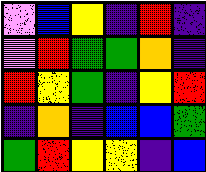[["violet", "blue", "yellow", "indigo", "red", "indigo"], ["violet", "red", "green", "green", "orange", "indigo"], ["red", "yellow", "green", "indigo", "yellow", "red"], ["indigo", "orange", "indigo", "blue", "blue", "green"], ["green", "red", "yellow", "yellow", "indigo", "blue"]]